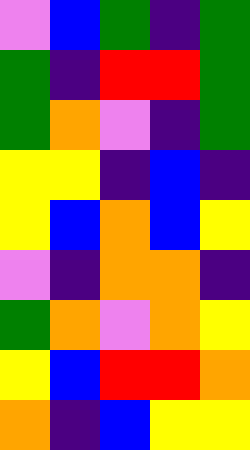[["violet", "blue", "green", "indigo", "green"], ["green", "indigo", "red", "red", "green"], ["green", "orange", "violet", "indigo", "green"], ["yellow", "yellow", "indigo", "blue", "indigo"], ["yellow", "blue", "orange", "blue", "yellow"], ["violet", "indigo", "orange", "orange", "indigo"], ["green", "orange", "violet", "orange", "yellow"], ["yellow", "blue", "red", "red", "orange"], ["orange", "indigo", "blue", "yellow", "yellow"]]